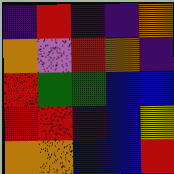[["indigo", "red", "indigo", "indigo", "orange"], ["orange", "violet", "red", "orange", "indigo"], ["red", "green", "green", "blue", "blue"], ["red", "red", "indigo", "blue", "yellow"], ["orange", "orange", "blue", "blue", "red"]]